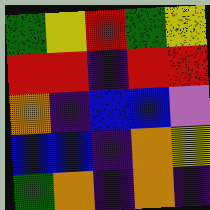[["green", "yellow", "red", "green", "yellow"], ["red", "red", "indigo", "red", "red"], ["orange", "indigo", "blue", "blue", "violet"], ["blue", "blue", "indigo", "orange", "yellow"], ["green", "orange", "indigo", "orange", "indigo"]]